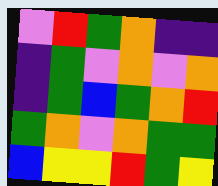[["violet", "red", "green", "orange", "indigo", "indigo"], ["indigo", "green", "violet", "orange", "violet", "orange"], ["indigo", "green", "blue", "green", "orange", "red"], ["green", "orange", "violet", "orange", "green", "green"], ["blue", "yellow", "yellow", "red", "green", "yellow"]]